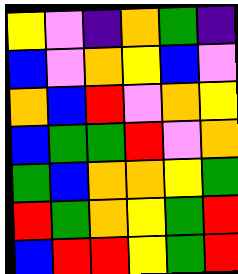[["yellow", "violet", "indigo", "orange", "green", "indigo"], ["blue", "violet", "orange", "yellow", "blue", "violet"], ["orange", "blue", "red", "violet", "orange", "yellow"], ["blue", "green", "green", "red", "violet", "orange"], ["green", "blue", "orange", "orange", "yellow", "green"], ["red", "green", "orange", "yellow", "green", "red"], ["blue", "red", "red", "yellow", "green", "red"]]